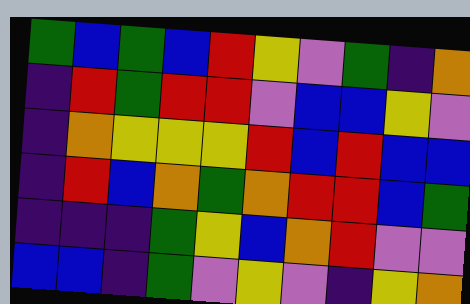[["green", "blue", "green", "blue", "red", "yellow", "violet", "green", "indigo", "orange"], ["indigo", "red", "green", "red", "red", "violet", "blue", "blue", "yellow", "violet"], ["indigo", "orange", "yellow", "yellow", "yellow", "red", "blue", "red", "blue", "blue"], ["indigo", "red", "blue", "orange", "green", "orange", "red", "red", "blue", "green"], ["indigo", "indigo", "indigo", "green", "yellow", "blue", "orange", "red", "violet", "violet"], ["blue", "blue", "indigo", "green", "violet", "yellow", "violet", "indigo", "yellow", "orange"]]